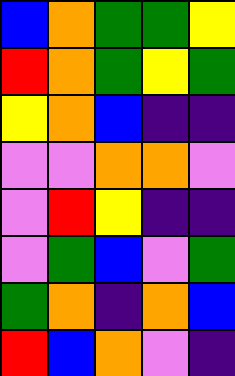[["blue", "orange", "green", "green", "yellow"], ["red", "orange", "green", "yellow", "green"], ["yellow", "orange", "blue", "indigo", "indigo"], ["violet", "violet", "orange", "orange", "violet"], ["violet", "red", "yellow", "indigo", "indigo"], ["violet", "green", "blue", "violet", "green"], ["green", "orange", "indigo", "orange", "blue"], ["red", "blue", "orange", "violet", "indigo"]]